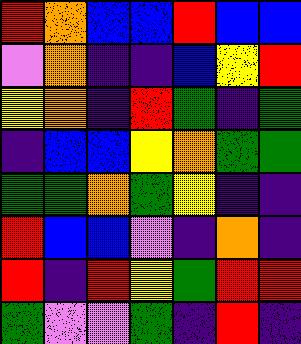[["red", "orange", "blue", "blue", "red", "blue", "blue"], ["violet", "orange", "indigo", "indigo", "blue", "yellow", "red"], ["yellow", "orange", "indigo", "red", "green", "indigo", "green"], ["indigo", "blue", "blue", "yellow", "orange", "green", "green"], ["green", "green", "orange", "green", "yellow", "indigo", "indigo"], ["red", "blue", "blue", "violet", "indigo", "orange", "indigo"], ["red", "indigo", "red", "yellow", "green", "red", "red"], ["green", "violet", "violet", "green", "indigo", "red", "indigo"]]